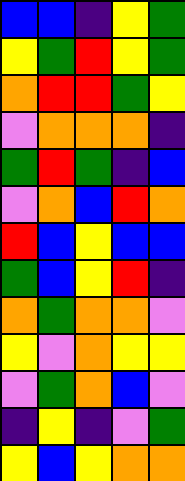[["blue", "blue", "indigo", "yellow", "green"], ["yellow", "green", "red", "yellow", "green"], ["orange", "red", "red", "green", "yellow"], ["violet", "orange", "orange", "orange", "indigo"], ["green", "red", "green", "indigo", "blue"], ["violet", "orange", "blue", "red", "orange"], ["red", "blue", "yellow", "blue", "blue"], ["green", "blue", "yellow", "red", "indigo"], ["orange", "green", "orange", "orange", "violet"], ["yellow", "violet", "orange", "yellow", "yellow"], ["violet", "green", "orange", "blue", "violet"], ["indigo", "yellow", "indigo", "violet", "green"], ["yellow", "blue", "yellow", "orange", "orange"]]